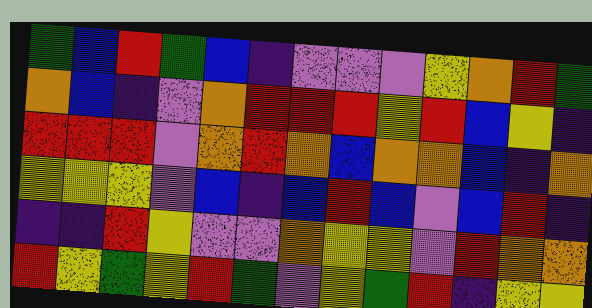[["green", "blue", "red", "green", "blue", "indigo", "violet", "violet", "violet", "yellow", "orange", "red", "green"], ["orange", "blue", "indigo", "violet", "orange", "red", "red", "red", "yellow", "red", "blue", "yellow", "indigo"], ["red", "red", "red", "violet", "orange", "red", "orange", "blue", "orange", "orange", "blue", "indigo", "orange"], ["yellow", "yellow", "yellow", "violet", "blue", "indigo", "blue", "red", "blue", "violet", "blue", "red", "indigo"], ["indigo", "indigo", "red", "yellow", "violet", "violet", "orange", "yellow", "yellow", "violet", "red", "orange", "orange"], ["red", "yellow", "green", "yellow", "red", "green", "violet", "yellow", "green", "red", "indigo", "yellow", "yellow"]]